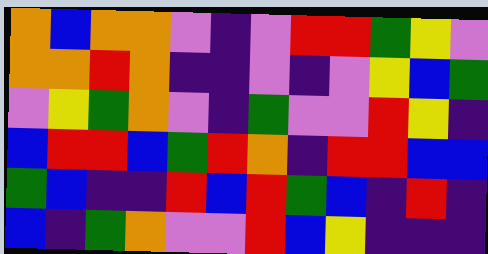[["orange", "blue", "orange", "orange", "violet", "indigo", "violet", "red", "red", "green", "yellow", "violet"], ["orange", "orange", "red", "orange", "indigo", "indigo", "violet", "indigo", "violet", "yellow", "blue", "green"], ["violet", "yellow", "green", "orange", "violet", "indigo", "green", "violet", "violet", "red", "yellow", "indigo"], ["blue", "red", "red", "blue", "green", "red", "orange", "indigo", "red", "red", "blue", "blue"], ["green", "blue", "indigo", "indigo", "red", "blue", "red", "green", "blue", "indigo", "red", "indigo"], ["blue", "indigo", "green", "orange", "violet", "violet", "red", "blue", "yellow", "indigo", "indigo", "indigo"]]